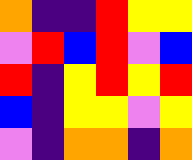[["orange", "indigo", "indigo", "red", "yellow", "yellow"], ["violet", "red", "blue", "red", "violet", "blue"], ["red", "indigo", "yellow", "red", "yellow", "red"], ["blue", "indigo", "yellow", "yellow", "violet", "yellow"], ["violet", "indigo", "orange", "orange", "indigo", "orange"]]